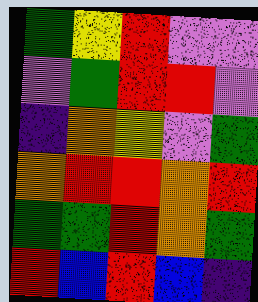[["green", "yellow", "red", "violet", "violet"], ["violet", "green", "red", "red", "violet"], ["indigo", "orange", "yellow", "violet", "green"], ["orange", "red", "red", "orange", "red"], ["green", "green", "red", "orange", "green"], ["red", "blue", "red", "blue", "indigo"]]